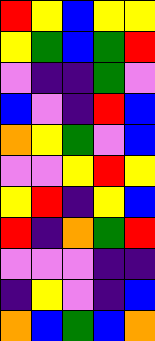[["red", "yellow", "blue", "yellow", "yellow"], ["yellow", "green", "blue", "green", "red"], ["violet", "indigo", "indigo", "green", "violet"], ["blue", "violet", "indigo", "red", "blue"], ["orange", "yellow", "green", "violet", "blue"], ["violet", "violet", "yellow", "red", "yellow"], ["yellow", "red", "indigo", "yellow", "blue"], ["red", "indigo", "orange", "green", "red"], ["violet", "violet", "violet", "indigo", "indigo"], ["indigo", "yellow", "violet", "indigo", "blue"], ["orange", "blue", "green", "blue", "orange"]]